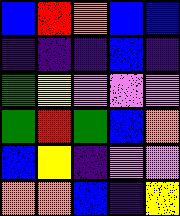[["blue", "red", "orange", "blue", "blue"], ["indigo", "indigo", "indigo", "blue", "indigo"], ["green", "yellow", "violet", "violet", "violet"], ["green", "red", "green", "blue", "orange"], ["blue", "yellow", "indigo", "violet", "violet"], ["orange", "orange", "blue", "indigo", "yellow"]]